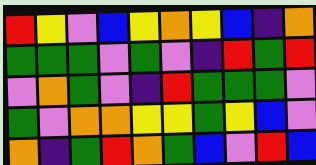[["red", "yellow", "violet", "blue", "yellow", "orange", "yellow", "blue", "indigo", "orange"], ["green", "green", "green", "violet", "green", "violet", "indigo", "red", "green", "red"], ["violet", "orange", "green", "violet", "indigo", "red", "green", "green", "green", "violet"], ["green", "violet", "orange", "orange", "yellow", "yellow", "green", "yellow", "blue", "violet"], ["orange", "indigo", "green", "red", "orange", "green", "blue", "violet", "red", "blue"]]